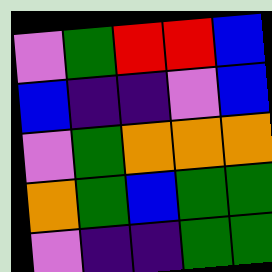[["violet", "green", "red", "red", "blue"], ["blue", "indigo", "indigo", "violet", "blue"], ["violet", "green", "orange", "orange", "orange"], ["orange", "green", "blue", "green", "green"], ["violet", "indigo", "indigo", "green", "green"]]